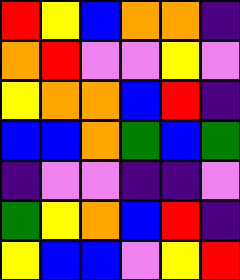[["red", "yellow", "blue", "orange", "orange", "indigo"], ["orange", "red", "violet", "violet", "yellow", "violet"], ["yellow", "orange", "orange", "blue", "red", "indigo"], ["blue", "blue", "orange", "green", "blue", "green"], ["indigo", "violet", "violet", "indigo", "indigo", "violet"], ["green", "yellow", "orange", "blue", "red", "indigo"], ["yellow", "blue", "blue", "violet", "yellow", "red"]]